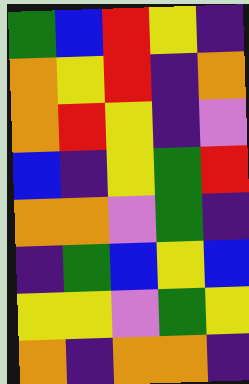[["green", "blue", "red", "yellow", "indigo"], ["orange", "yellow", "red", "indigo", "orange"], ["orange", "red", "yellow", "indigo", "violet"], ["blue", "indigo", "yellow", "green", "red"], ["orange", "orange", "violet", "green", "indigo"], ["indigo", "green", "blue", "yellow", "blue"], ["yellow", "yellow", "violet", "green", "yellow"], ["orange", "indigo", "orange", "orange", "indigo"]]